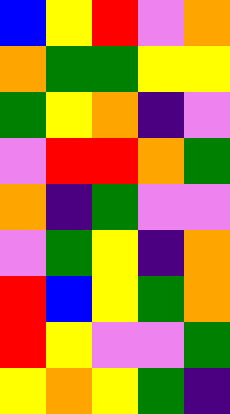[["blue", "yellow", "red", "violet", "orange"], ["orange", "green", "green", "yellow", "yellow"], ["green", "yellow", "orange", "indigo", "violet"], ["violet", "red", "red", "orange", "green"], ["orange", "indigo", "green", "violet", "violet"], ["violet", "green", "yellow", "indigo", "orange"], ["red", "blue", "yellow", "green", "orange"], ["red", "yellow", "violet", "violet", "green"], ["yellow", "orange", "yellow", "green", "indigo"]]